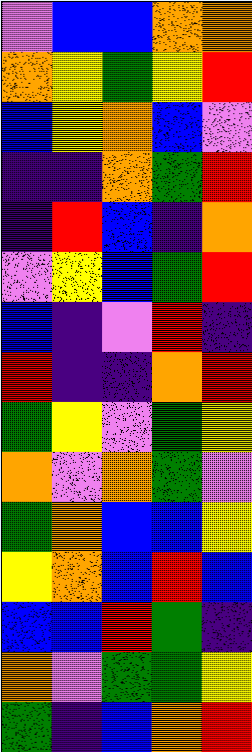[["violet", "blue", "blue", "orange", "orange"], ["orange", "yellow", "green", "yellow", "red"], ["blue", "yellow", "orange", "blue", "violet"], ["indigo", "indigo", "orange", "green", "red"], ["indigo", "red", "blue", "indigo", "orange"], ["violet", "yellow", "blue", "green", "red"], ["blue", "indigo", "violet", "red", "indigo"], ["red", "indigo", "indigo", "orange", "red"], ["green", "yellow", "violet", "green", "yellow"], ["orange", "violet", "orange", "green", "violet"], ["green", "orange", "blue", "blue", "yellow"], ["yellow", "orange", "blue", "red", "blue"], ["blue", "blue", "red", "green", "indigo"], ["orange", "violet", "green", "green", "yellow"], ["green", "indigo", "blue", "orange", "red"]]